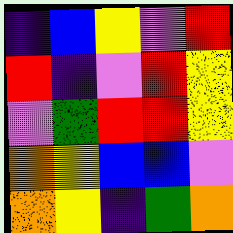[["indigo", "blue", "yellow", "violet", "red"], ["red", "indigo", "violet", "red", "yellow"], ["violet", "green", "red", "red", "yellow"], ["orange", "yellow", "blue", "blue", "violet"], ["orange", "yellow", "indigo", "green", "orange"]]